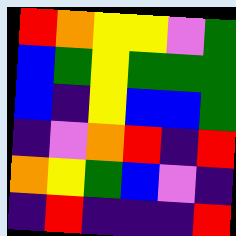[["red", "orange", "yellow", "yellow", "violet", "green"], ["blue", "green", "yellow", "green", "green", "green"], ["blue", "indigo", "yellow", "blue", "blue", "green"], ["indigo", "violet", "orange", "red", "indigo", "red"], ["orange", "yellow", "green", "blue", "violet", "indigo"], ["indigo", "red", "indigo", "indigo", "indigo", "red"]]